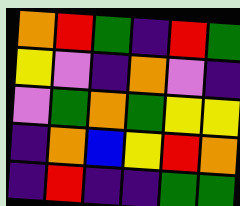[["orange", "red", "green", "indigo", "red", "green"], ["yellow", "violet", "indigo", "orange", "violet", "indigo"], ["violet", "green", "orange", "green", "yellow", "yellow"], ["indigo", "orange", "blue", "yellow", "red", "orange"], ["indigo", "red", "indigo", "indigo", "green", "green"]]